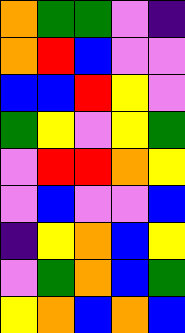[["orange", "green", "green", "violet", "indigo"], ["orange", "red", "blue", "violet", "violet"], ["blue", "blue", "red", "yellow", "violet"], ["green", "yellow", "violet", "yellow", "green"], ["violet", "red", "red", "orange", "yellow"], ["violet", "blue", "violet", "violet", "blue"], ["indigo", "yellow", "orange", "blue", "yellow"], ["violet", "green", "orange", "blue", "green"], ["yellow", "orange", "blue", "orange", "blue"]]